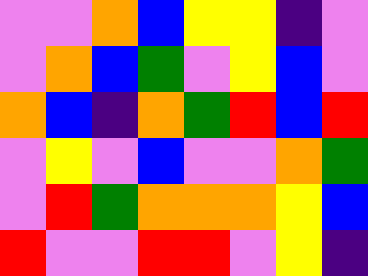[["violet", "violet", "orange", "blue", "yellow", "yellow", "indigo", "violet"], ["violet", "orange", "blue", "green", "violet", "yellow", "blue", "violet"], ["orange", "blue", "indigo", "orange", "green", "red", "blue", "red"], ["violet", "yellow", "violet", "blue", "violet", "violet", "orange", "green"], ["violet", "red", "green", "orange", "orange", "orange", "yellow", "blue"], ["red", "violet", "violet", "red", "red", "violet", "yellow", "indigo"]]